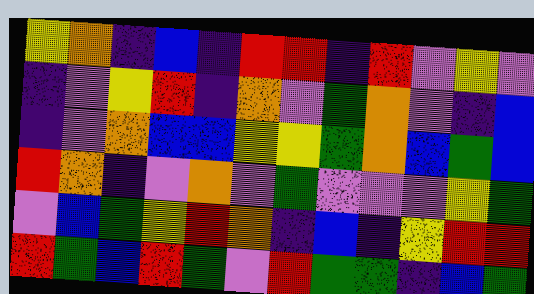[["yellow", "orange", "indigo", "blue", "indigo", "red", "red", "indigo", "red", "violet", "yellow", "violet"], ["indigo", "violet", "yellow", "red", "indigo", "orange", "violet", "green", "orange", "violet", "indigo", "blue"], ["indigo", "violet", "orange", "blue", "blue", "yellow", "yellow", "green", "orange", "blue", "green", "blue"], ["red", "orange", "indigo", "violet", "orange", "violet", "green", "violet", "violet", "violet", "yellow", "green"], ["violet", "blue", "green", "yellow", "red", "orange", "indigo", "blue", "indigo", "yellow", "red", "red"], ["red", "green", "blue", "red", "green", "violet", "red", "green", "green", "indigo", "blue", "green"]]